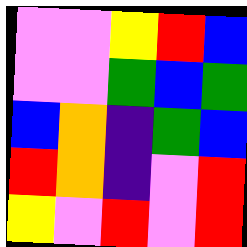[["violet", "violet", "yellow", "red", "blue"], ["violet", "violet", "green", "blue", "green"], ["blue", "orange", "indigo", "green", "blue"], ["red", "orange", "indigo", "violet", "red"], ["yellow", "violet", "red", "violet", "red"]]